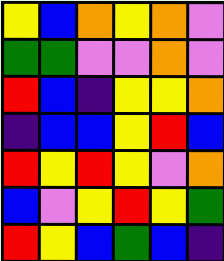[["yellow", "blue", "orange", "yellow", "orange", "violet"], ["green", "green", "violet", "violet", "orange", "violet"], ["red", "blue", "indigo", "yellow", "yellow", "orange"], ["indigo", "blue", "blue", "yellow", "red", "blue"], ["red", "yellow", "red", "yellow", "violet", "orange"], ["blue", "violet", "yellow", "red", "yellow", "green"], ["red", "yellow", "blue", "green", "blue", "indigo"]]